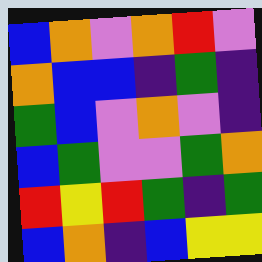[["blue", "orange", "violet", "orange", "red", "violet"], ["orange", "blue", "blue", "indigo", "green", "indigo"], ["green", "blue", "violet", "orange", "violet", "indigo"], ["blue", "green", "violet", "violet", "green", "orange"], ["red", "yellow", "red", "green", "indigo", "green"], ["blue", "orange", "indigo", "blue", "yellow", "yellow"]]